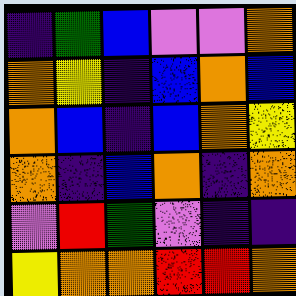[["indigo", "green", "blue", "violet", "violet", "orange"], ["orange", "yellow", "indigo", "blue", "orange", "blue"], ["orange", "blue", "indigo", "blue", "orange", "yellow"], ["orange", "indigo", "blue", "orange", "indigo", "orange"], ["violet", "red", "green", "violet", "indigo", "indigo"], ["yellow", "orange", "orange", "red", "red", "orange"]]